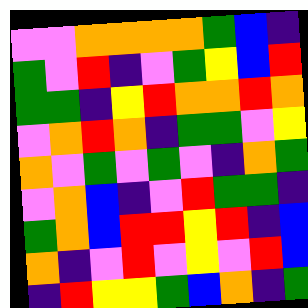[["violet", "violet", "orange", "orange", "orange", "orange", "green", "blue", "indigo"], ["green", "violet", "red", "indigo", "violet", "green", "yellow", "blue", "red"], ["green", "green", "indigo", "yellow", "red", "orange", "orange", "red", "orange"], ["violet", "orange", "red", "orange", "indigo", "green", "green", "violet", "yellow"], ["orange", "violet", "green", "violet", "green", "violet", "indigo", "orange", "green"], ["violet", "orange", "blue", "indigo", "violet", "red", "green", "green", "indigo"], ["green", "orange", "blue", "red", "red", "yellow", "red", "indigo", "blue"], ["orange", "indigo", "violet", "red", "violet", "yellow", "violet", "red", "blue"], ["indigo", "red", "yellow", "yellow", "green", "blue", "orange", "indigo", "green"]]